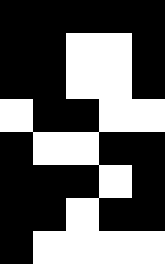[["black", "black", "black", "black", "black"], ["black", "black", "white", "white", "black"], ["black", "black", "white", "white", "black"], ["white", "black", "black", "white", "white"], ["black", "white", "white", "black", "black"], ["black", "black", "black", "white", "black"], ["black", "black", "white", "black", "black"], ["black", "white", "white", "white", "white"]]